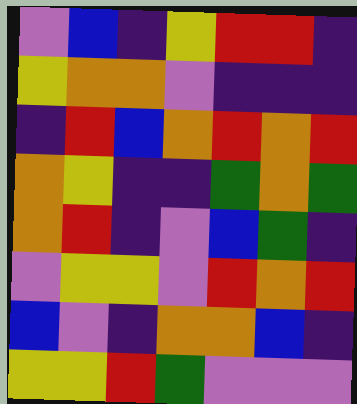[["violet", "blue", "indigo", "yellow", "red", "red", "indigo"], ["yellow", "orange", "orange", "violet", "indigo", "indigo", "indigo"], ["indigo", "red", "blue", "orange", "red", "orange", "red"], ["orange", "yellow", "indigo", "indigo", "green", "orange", "green"], ["orange", "red", "indigo", "violet", "blue", "green", "indigo"], ["violet", "yellow", "yellow", "violet", "red", "orange", "red"], ["blue", "violet", "indigo", "orange", "orange", "blue", "indigo"], ["yellow", "yellow", "red", "green", "violet", "violet", "violet"]]